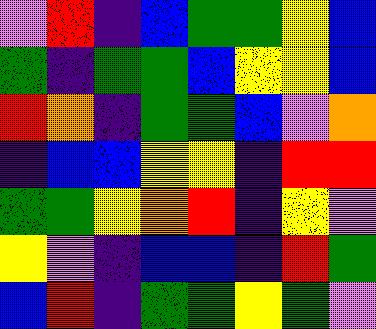[["violet", "red", "indigo", "blue", "green", "green", "yellow", "blue"], ["green", "indigo", "green", "green", "blue", "yellow", "yellow", "blue"], ["red", "orange", "indigo", "green", "green", "blue", "violet", "orange"], ["indigo", "blue", "blue", "yellow", "yellow", "indigo", "red", "red"], ["green", "green", "yellow", "orange", "red", "indigo", "yellow", "violet"], ["yellow", "violet", "indigo", "blue", "blue", "indigo", "red", "green"], ["blue", "red", "indigo", "green", "green", "yellow", "green", "violet"]]